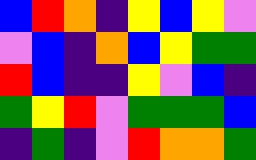[["blue", "red", "orange", "indigo", "yellow", "blue", "yellow", "violet"], ["violet", "blue", "indigo", "orange", "blue", "yellow", "green", "green"], ["red", "blue", "indigo", "indigo", "yellow", "violet", "blue", "indigo"], ["green", "yellow", "red", "violet", "green", "green", "green", "blue"], ["indigo", "green", "indigo", "violet", "red", "orange", "orange", "green"]]